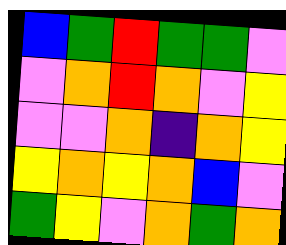[["blue", "green", "red", "green", "green", "violet"], ["violet", "orange", "red", "orange", "violet", "yellow"], ["violet", "violet", "orange", "indigo", "orange", "yellow"], ["yellow", "orange", "yellow", "orange", "blue", "violet"], ["green", "yellow", "violet", "orange", "green", "orange"]]